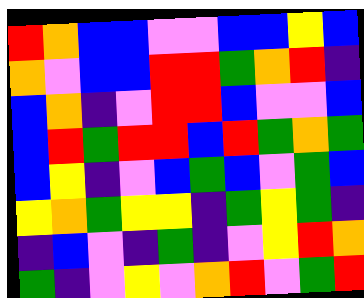[["red", "orange", "blue", "blue", "violet", "violet", "blue", "blue", "yellow", "blue"], ["orange", "violet", "blue", "blue", "red", "red", "green", "orange", "red", "indigo"], ["blue", "orange", "indigo", "violet", "red", "red", "blue", "violet", "violet", "blue"], ["blue", "red", "green", "red", "red", "blue", "red", "green", "orange", "green"], ["blue", "yellow", "indigo", "violet", "blue", "green", "blue", "violet", "green", "blue"], ["yellow", "orange", "green", "yellow", "yellow", "indigo", "green", "yellow", "green", "indigo"], ["indigo", "blue", "violet", "indigo", "green", "indigo", "violet", "yellow", "red", "orange"], ["green", "indigo", "violet", "yellow", "violet", "orange", "red", "violet", "green", "red"]]